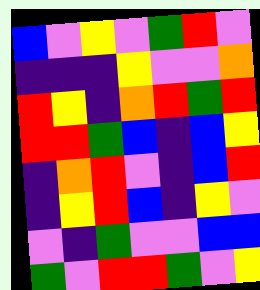[["blue", "violet", "yellow", "violet", "green", "red", "violet"], ["indigo", "indigo", "indigo", "yellow", "violet", "violet", "orange"], ["red", "yellow", "indigo", "orange", "red", "green", "red"], ["red", "red", "green", "blue", "indigo", "blue", "yellow"], ["indigo", "orange", "red", "violet", "indigo", "blue", "red"], ["indigo", "yellow", "red", "blue", "indigo", "yellow", "violet"], ["violet", "indigo", "green", "violet", "violet", "blue", "blue"], ["green", "violet", "red", "red", "green", "violet", "yellow"]]